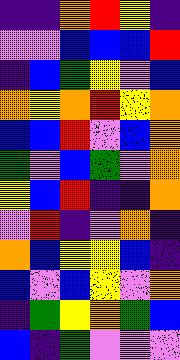[["indigo", "indigo", "orange", "red", "yellow", "indigo"], ["violet", "violet", "blue", "blue", "blue", "red"], ["indigo", "blue", "green", "yellow", "violet", "blue"], ["orange", "yellow", "orange", "red", "yellow", "orange"], ["blue", "blue", "red", "violet", "blue", "orange"], ["green", "violet", "blue", "green", "violet", "orange"], ["yellow", "blue", "red", "indigo", "indigo", "orange"], ["violet", "red", "indigo", "violet", "orange", "indigo"], ["orange", "blue", "yellow", "yellow", "blue", "indigo"], ["blue", "violet", "blue", "yellow", "violet", "orange"], ["indigo", "green", "yellow", "orange", "green", "blue"], ["blue", "indigo", "green", "violet", "violet", "violet"]]